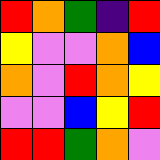[["red", "orange", "green", "indigo", "red"], ["yellow", "violet", "violet", "orange", "blue"], ["orange", "violet", "red", "orange", "yellow"], ["violet", "violet", "blue", "yellow", "red"], ["red", "red", "green", "orange", "violet"]]